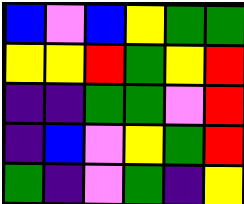[["blue", "violet", "blue", "yellow", "green", "green"], ["yellow", "yellow", "red", "green", "yellow", "red"], ["indigo", "indigo", "green", "green", "violet", "red"], ["indigo", "blue", "violet", "yellow", "green", "red"], ["green", "indigo", "violet", "green", "indigo", "yellow"]]